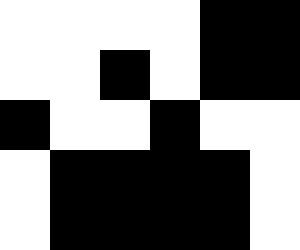[["white", "white", "white", "white", "black", "black"], ["white", "white", "black", "white", "black", "black"], ["black", "white", "white", "black", "white", "white"], ["white", "black", "black", "black", "black", "white"], ["white", "black", "black", "black", "black", "white"]]